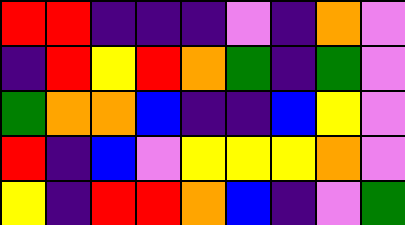[["red", "red", "indigo", "indigo", "indigo", "violet", "indigo", "orange", "violet"], ["indigo", "red", "yellow", "red", "orange", "green", "indigo", "green", "violet"], ["green", "orange", "orange", "blue", "indigo", "indigo", "blue", "yellow", "violet"], ["red", "indigo", "blue", "violet", "yellow", "yellow", "yellow", "orange", "violet"], ["yellow", "indigo", "red", "red", "orange", "blue", "indigo", "violet", "green"]]